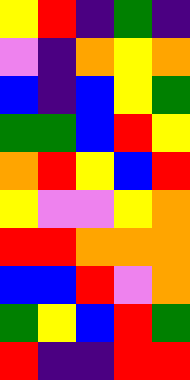[["yellow", "red", "indigo", "green", "indigo"], ["violet", "indigo", "orange", "yellow", "orange"], ["blue", "indigo", "blue", "yellow", "green"], ["green", "green", "blue", "red", "yellow"], ["orange", "red", "yellow", "blue", "red"], ["yellow", "violet", "violet", "yellow", "orange"], ["red", "red", "orange", "orange", "orange"], ["blue", "blue", "red", "violet", "orange"], ["green", "yellow", "blue", "red", "green"], ["red", "indigo", "indigo", "red", "red"]]